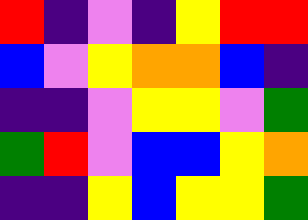[["red", "indigo", "violet", "indigo", "yellow", "red", "red"], ["blue", "violet", "yellow", "orange", "orange", "blue", "indigo"], ["indigo", "indigo", "violet", "yellow", "yellow", "violet", "green"], ["green", "red", "violet", "blue", "blue", "yellow", "orange"], ["indigo", "indigo", "yellow", "blue", "yellow", "yellow", "green"]]